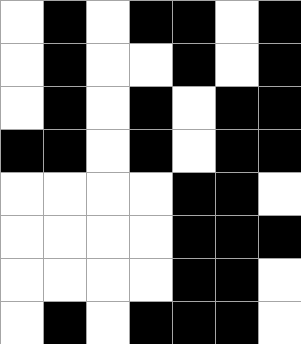[["white", "black", "white", "black", "black", "white", "black"], ["white", "black", "white", "white", "black", "white", "black"], ["white", "black", "white", "black", "white", "black", "black"], ["black", "black", "white", "black", "white", "black", "black"], ["white", "white", "white", "white", "black", "black", "white"], ["white", "white", "white", "white", "black", "black", "black"], ["white", "white", "white", "white", "black", "black", "white"], ["white", "black", "white", "black", "black", "black", "white"]]